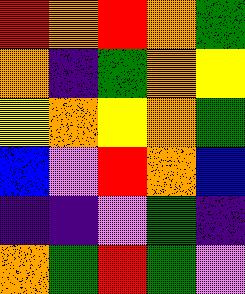[["red", "orange", "red", "orange", "green"], ["orange", "indigo", "green", "orange", "yellow"], ["yellow", "orange", "yellow", "orange", "green"], ["blue", "violet", "red", "orange", "blue"], ["indigo", "indigo", "violet", "green", "indigo"], ["orange", "green", "red", "green", "violet"]]